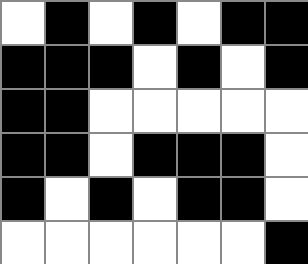[["white", "black", "white", "black", "white", "black", "black"], ["black", "black", "black", "white", "black", "white", "black"], ["black", "black", "white", "white", "white", "white", "white"], ["black", "black", "white", "black", "black", "black", "white"], ["black", "white", "black", "white", "black", "black", "white"], ["white", "white", "white", "white", "white", "white", "black"]]